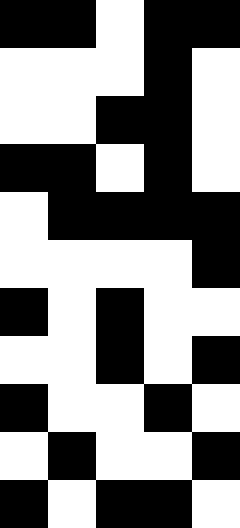[["black", "black", "white", "black", "black"], ["white", "white", "white", "black", "white"], ["white", "white", "black", "black", "white"], ["black", "black", "white", "black", "white"], ["white", "black", "black", "black", "black"], ["white", "white", "white", "white", "black"], ["black", "white", "black", "white", "white"], ["white", "white", "black", "white", "black"], ["black", "white", "white", "black", "white"], ["white", "black", "white", "white", "black"], ["black", "white", "black", "black", "white"]]